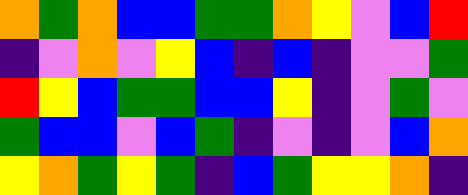[["orange", "green", "orange", "blue", "blue", "green", "green", "orange", "yellow", "violet", "blue", "red"], ["indigo", "violet", "orange", "violet", "yellow", "blue", "indigo", "blue", "indigo", "violet", "violet", "green"], ["red", "yellow", "blue", "green", "green", "blue", "blue", "yellow", "indigo", "violet", "green", "violet"], ["green", "blue", "blue", "violet", "blue", "green", "indigo", "violet", "indigo", "violet", "blue", "orange"], ["yellow", "orange", "green", "yellow", "green", "indigo", "blue", "green", "yellow", "yellow", "orange", "indigo"]]